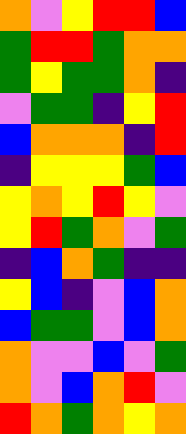[["orange", "violet", "yellow", "red", "red", "blue"], ["green", "red", "red", "green", "orange", "orange"], ["green", "yellow", "green", "green", "orange", "indigo"], ["violet", "green", "green", "indigo", "yellow", "red"], ["blue", "orange", "orange", "orange", "indigo", "red"], ["indigo", "yellow", "yellow", "yellow", "green", "blue"], ["yellow", "orange", "yellow", "red", "yellow", "violet"], ["yellow", "red", "green", "orange", "violet", "green"], ["indigo", "blue", "orange", "green", "indigo", "indigo"], ["yellow", "blue", "indigo", "violet", "blue", "orange"], ["blue", "green", "green", "violet", "blue", "orange"], ["orange", "violet", "violet", "blue", "violet", "green"], ["orange", "violet", "blue", "orange", "red", "violet"], ["red", "orange", "green", "orange", "yellow", "orange"]]